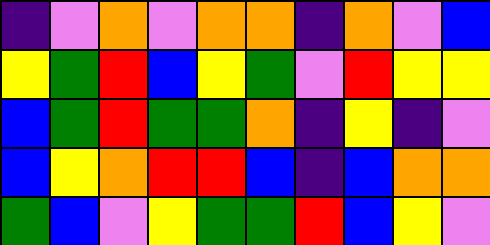[["indigo", "violet", "orange", "violet", "orange", "orange", "indigo", "orange", "violet", "blue"], ["yellow", "green", "red", "blue", "yellow", "green", "violet", "red", "yellow", "yellow"], ["blue", "green", "red", "green", "green", "orange", "indigo", "yellow", "indigo", "violet"], ["blue", "yellow", "orange", "red", "red", "blue", "indigo", "blue", "orange", "orange"], ["green", "blue", "violet", "yellow", "green", "green", "red", "blue", "yellow", "violet"]]